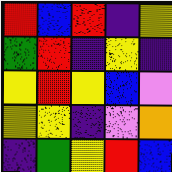[["red", "blue", "red", "indigo", "yellow"], ["green", "red", "indigo", "yellow", "indigo"], ["yellow", "red", "yellow", "blue", "violet"], ["yellow", "yellow", "indigo", "violet", "orange"], ["indigo", "green", "yellow", "red", "blue"]]